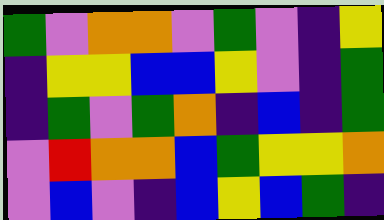[["green", "violet", "orange", "orange", "violet", "green", "violet", "indigo", "yellow"], ["indigo", "yellow", "yellow", "blue", "blue", "yellow", "violet", "indigo", "green"], ["indigo", "green", "violet", "green", "orange", "indigo", "blue", "indigo", "green"], ["violet", "red", "orange", "orange", "blue", "green", "yellow", "yellow", "orange"], ["violet", "blue", "violet", "indigo", "blue", "yellow", "blue", "green", "indigo"]]